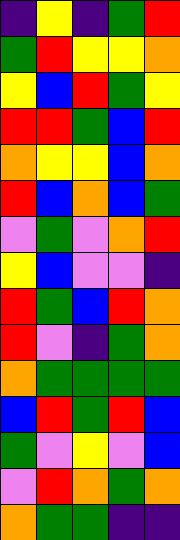[["indigo", "yellow", "indigo", "green", "red"], ["green", "red", "yellow", "yellow", "orange"], ["yellow", "blue", "red", "green", "yellow"], ["red", "red", "green", "blue", "red"], ["orange", "yellow", "yellow", "blue", "orange"], ["red", "blue", "orange", "blue", "green"], ["violet", "green", "violet", "orange", "red"], ["yellow", "blue", "violet", "violet", "indigo"], ["red", "green", "blue", "red", "orange"], ["red", "violet", "indigo", "green", "orange"], ["orange", "green", "green", "green", "green"], ["blue", "red", "green", "red", "blue"], ["green", "violet", "yellow", "violet", "blue"], ["violet", "red", "orange", "green", "orange"], ["orange", "green", "green", "indigo", "indigo"]]